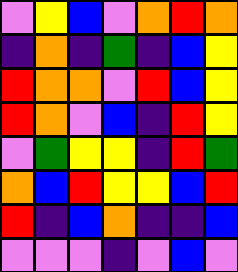[["violet", "yellow", "blue", "violet", "orange", "red", "orange"], ["indigo", "orange", "indigo", "green", "indigo", "blue", "yellow"], ["red", "orange", "orange", "violet", "red", "blue", "yellow"], ["red", "orange", "violet", "blue", "indigo", "red", "yellow"], ["violet", "green", "yellow", "yellow", "indigo", "red", "green"], ["orange", "blue", "red", "yellow", "yellow", "blue", "red"], ["red", "indigo", "blue", "orange", "indigo", "indigo", "blue"], ["violet", "violet", "violet", "indigo", "violet", "blue", "violet"]]